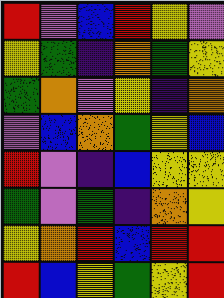[["red", "violet", "blue", "red", "yellow", "violet"], ["yellow", "green", "indigo", "orange", "green", "yellow"], ["green", "orange", "violet", "yellow", "indigo", "orange"], ["violet", "blue", "orange", "green", "yellow", "blue"], ["red", "violet", "indigo", "blue", "yellow", "yellow"], ["green", "violet", "green", "indigo", "orange", "yellow"], ["yellow", "orange", "red", "blue", "red", "red"], ["red", "blue", "yellow", "green", "yellow", "red"]]